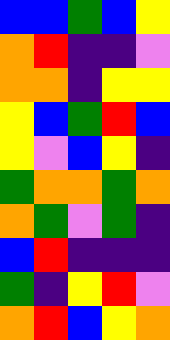[["blue", "blue", "green", "blue", "yellow"], ["orange", "red", "indigo", "indigo", "violet"], ["orange", "orange", "indigo", "yellow", "yellow"], ["yellow", "blue", "green", "red", "blue"], ["yellow", "violet", "blue", "yellow", "indigo"], ["green", "orange", "orange", "green", "orange"], ["orange", "green", "violet", "green", "indigo"], ["blue", "red", "indigo", "indigo", "indigo"], ["green", "indigo", "yellow", "red", "violet"], ["orange", "red", "blue", "yellow", "orange"]]